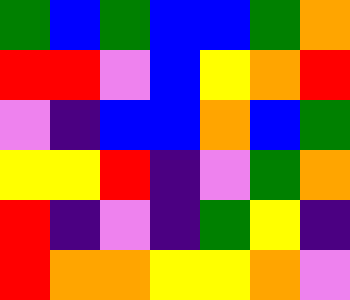[["green", "blue", "green", "blue", "blue", "green", "orange"], ["red", "red", "violet", "blue", "yellow", "orange", "red"], ["violet", "indigo", "blue", "blue", "orange", "blue", "green"], ["yellow", "yellow", "red", "indigo", "violet", "green", "orange"], ["red", "indigo", "violet", "indigo", "green", "yellow", "indigo"], ["red", "orange", "orange", "yellow", "yellow", "orange", "violet"]]